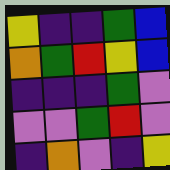[["yellow", "indigo", "indigo", "green", "blue"], ["orange", "green", "red", "yellow", "blue"], ["indigo", "indigo", "indigo", "green", "violet"], ["violet", "violet", "green", "red", "violet"], ["indigo", "orange", "violet", "indigo", "yellow"]]